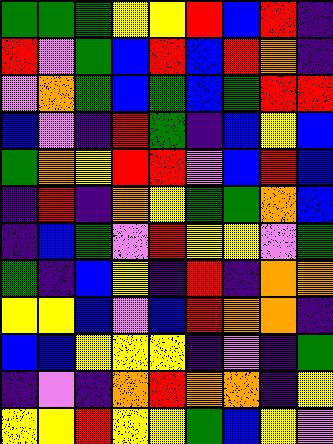[["green", "green", "green", "yellow", "yellow", "red", "blue", "red", "indigo"], ["red", "violet", "green", "blue", "red", "blue", "red", "orange", "indigo"], ["violet", "orange", "green", "blue", "green", "blue", "green", "red", "red"], ["blue", "violet", "indigo", "red", "green", "indigo", "blue", "yellow", "blue"], ["green", "orange", "yellow", "red", "red", "violet", "blue", "red", "blue"], ["indigo", "red", "indigo", "orange", "yellow", "green", "green", "orange", "blue"], ["indigo", "blue", "green", "violet", "red", "yellow", "yellow", "violet", "green"], ["green", "indigo", "blue", "yellow", "indigo", "red", "indigo", "orange", "orange"], ["yellow", "yellow", "blue", "violet", "blue", "red", "orange", "orange", "indigo"], ["blue", "blue", "yellow", "yellow", "yellow", "indigo", "violet", "indigo", "green"], ["indigo", "violet", "indigo", "orange", "red", "orange", "orange", "indigo", "yellow"], ["yellow", "yellow", "red", "yellow", "yellow", "green", "blue", "yellow", "violet"]]